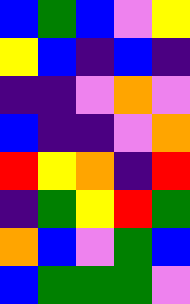[["blue", "green", "blue", "violet", "yellow"], ["yellow", "blue", "indigo", "blue", "indigo"], ["indigo", "indigo", "violet", "orange", "violet"], ["blue", "indigo", "indigo", "violet", "orange"], ["red", "yellow", "orange", "indigo", "red"], ["indigo", "green", "yellow", "red", "green"], ["orange", "blue", "violet", "green", "blue"], ["blue", "green", "green", "green", "violet"]]